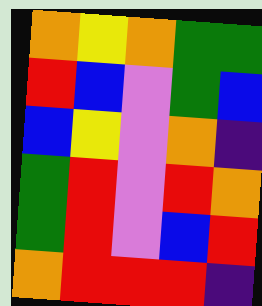[["orange", "yellow", "orange", "green", "green"], ["red", "blue", "violet", "green", "blue"], ["blue", "yellow", "violet", "orange", "indigo"], ["green", "red", "violet", "red", "orange"], ["green", "red", "violet", "blue", "red"], ["orange", "red", "red", "red", "indigo"]]